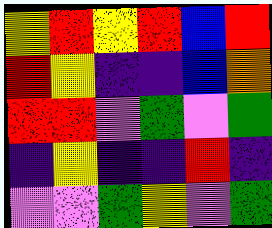[["yellow", "red", "yellow", "red", "blue", "red"], ["red", "yellow", "indigo", "indigo", "blue", "orange"], ["red", "red", "violet", "green", "violet", "green"], ["indigo", "yellow", "indigo", "indigo", "red", "indigo"], ["violet", "violet", "green", "yellow", "violet", "green"]]